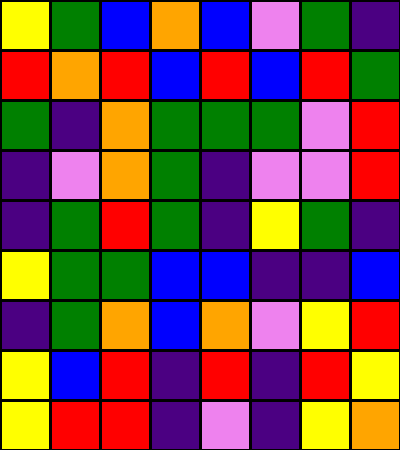[["yellow", "green", "blue", "orange", "blue", "violet", "green", "indigo"], ["red", "orange", "red", "blue", "red", "blue", "red", "green"], ["green", "indigo", "orange", "green", "green", "green", "violet", "red"], ["indigo", "violet", "orange", "green", "indigo", "violet", "violet", "red"], ["indigo", "green", "red", "green", "indigo", "yellow", "green", "indigo"], ["yellow", "green", "green", "blue", "blue", "indigo", "indigo", "blue"], ["indigo", "green", "orange", "blue", "orange", "violet", "yellow", "red"], ["yellow", "blue", "red", "indigo", "red", "indigo", "red", "yellow"], ["yellow", "red", "red", "indigo", "violet", "indigo", "yellow", "orange"]]